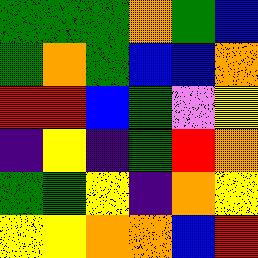[["green", "green", "green", "orange", "green", "blue"], ["green", "orange", "green", "blue", "blue", "orange"], ["red", "red", "blue", "green", "violet", "yellow"], ["indigo", "yellow", "indigo", "green", "red", "orange"], ["green", "green", "yellow", "indigo", "orange", "yellow"], ["yellow", "yellow", "orange", "orange", "blue", "red"]]